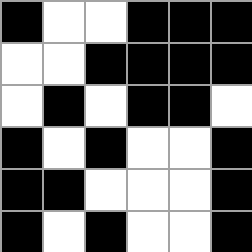[["black", "white", "white", "black", "black", "black"], ["white", "white", "black", "black", "black", "black"], ["white", "black", "white", "black", "black", "white"], ["black", "white", "black", "white", "white", "black"], ["black", "black", "white", "white", "white", "black"], ["black", "white", "black", "white", "white", "black"]]